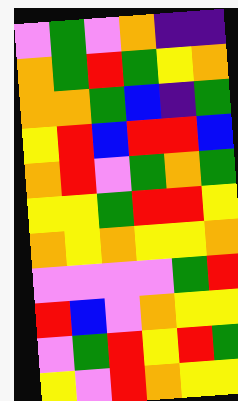[["violet", "green", "violet", "orange", "indigo", "indigo"], ["orange", "green", "red", "green", "yellow", "orange"], ["orange", "orange", "green", "blue", "indigo", "green"], ["yellow", "red", "blue", "red", "red", "blue"], ["orange", "red", "violet", "green", "orange", "green"], ["yellow", "yellow", "green", "red", "red", "yellow"], ["orange", "yellow", "orange", "yellow", "yellow", "orange"], ["violet", "violet", "violet", "violet", "green", "red"], ["red", "blue", "violet", "orange", "yellow", "yellow"], ["violet", "green", "red", "yellow", "red", "green"], ["yellow", "violet", "red", "orange", "yellow", "yellow"]]